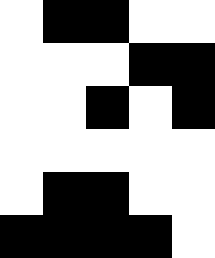[["white", "black", "black", "white", "white"], ["white", "white", "white", "black", "black"], ["white", "white", "black", "white", "black"], ["white", "white", "white", "white", "white"], ["white", "black", "black", "white", "white"], ["black", "black", "black", "black", "white"]]